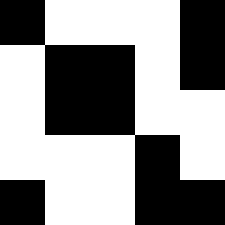[["black", "white", "white", "white", "black"], ["white", "black", "black", "white", "black"], ["white", "black", "black", "white", "white"], ["white", "white", "white", "black", "white"], ["black", "white", "white", "black", "black"]]